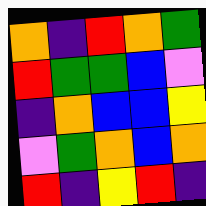[["orange", "indigo", "red", "orange", "green"], ["red", "green", "green", "blue", "violet"], ["indigo", "orange", "blue", "blue", "yellow"], ["violet", "green", "orange", "blue", "orange"], ["red", "indigo", "yellow", "red", "indigo"]]